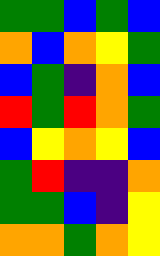[["green", "green", "blue", "green", "blue"], ["orange", "blue", "orange", "yellow", "green"], ["blue", "green", "indigo", "orange", "blue"], ["red", "green", "red", "orange", "green"], ["blue", "yellow", "orange", "yellow", "blue"], ["green", "red", "indigo", "indigo", "orange"], ["green", "green", "blue", "indigo", "yellow"], ["orange", "orange", "green", "orange", "yellow"]]